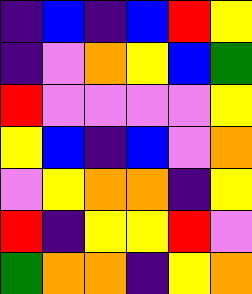[["indigo", "blue", "indigo", "blue", "red", "yellow"], ["indigo", "violet", "orange", "yellow", "blue", "green"], ["red", "violet", "violet", "violet", "violet", "yellow"], ["yellow", "blue", "indigo", "blue", "violet", "orange"], ["violet", "yellow", "orange", "orange", "indigo", "yellow"], ["red", "indigo", "yellow", "yellow", "red", "violet"], ["green", "orange", "orange", "indigo", "yellow", "orange"]]